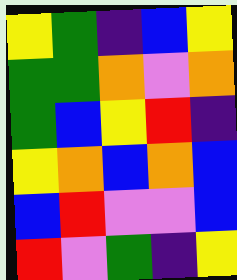[["yellow", "green", "indigo", "blue", "yellow"], ["green", "green", "orange", "violet", "orange"], ["green", "blue", "yellow", "red", "indigo"], ["yellow", "orange", "blue", "orange", "blue"], ["blue", "red", "violet", "violet", "blue"], ["red", "violet", "green", "indigo", "yellow"]]